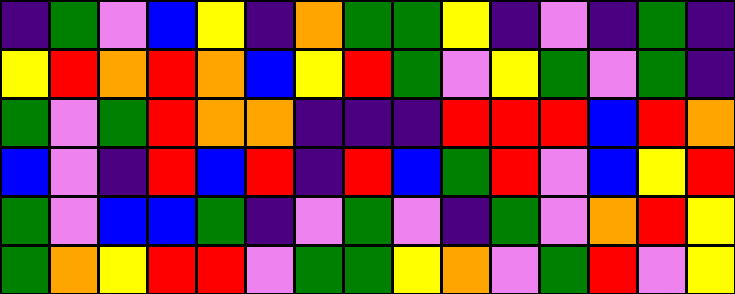[["indigo", "green", "violet", "blue", "yellow", "indigo", "orange", "green", "green", "yellow", "indigo", "violet", "indigo", "green", "indigo"], ["yellow", "red", "orange", "red", "orange", "blue", "yellow", "red", "green", "violet", "yellow", "green", "violet", "green", "indigo"], ["green", "violet", "green", "red", "orange", "orange", "indigo", "indigo", "indigo", "red", "red", "red", "blue", "red", "orange"], ["blue", "violet", "indigo", "red", "blue", "red", "indigo", "red", "blue", "green", "red", "violet", "blue", "yellow", "red"], ["green", "violet", "blue", "blue", "green", "indigo", "violet", "green", "violet", "indigo", "green", "violet", "orange", "red", "yellow"], ["green", "orange", "yellow", "red", "red", "violet", "green", "green", "yellow", "orange", "violet", "green", "red", "violet", "yellow"]]